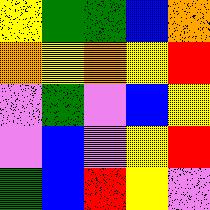[["yellow", "green", "green", "blue", "orange"], ["orange", "yellow", "orange", "yellow", "red"], ["violet", "green", "violet", "blue", "yellow"], ["violet", "blue", "violet", "yellow", "red"], ["green", "blue", "red", "yellow", "violet"]]